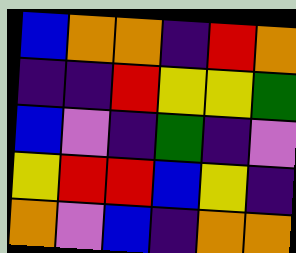[["blue", "orange", "orange", "indigo", "red", "orange"], ["indigo", "indigo", "red", "yellow", "yellow", "green"], ["blue", "violet", "indigo", "green", "indigo", "violet"], ["yellow", "red", "red", "blue", "yellow", "indigo"], ["orange", "violet", "blue", "indigo", "orange", "orange"]]